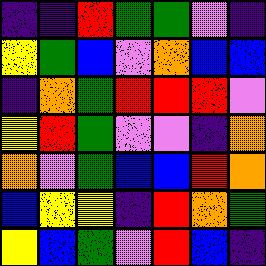[["indigo", "indigo", "red", "green", "green", "violet", "indigo"], ["yellow", "green", "blue", "violet", "orange", "blue", "blue"], ["indigo", "orange", "green", "red", "red", "red", "violet"], ["yellow", "red", "green", "violet", "violet", "indigo", "orange"], ["orange", "violet", "green", "blue", "blue", "red", "orange"], ["blue", "yellow", "yellow", "indigo", "red", "orange", "green"], ["yellow", "blue", "green", "violet", "red", "blue", "indigo"]]